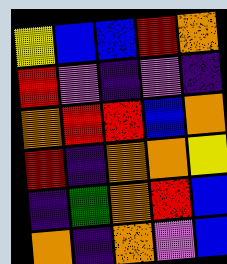[["yellow", "blue", "blue", "red", "orange"], ["red", "violet", "indigo", "violet", "indigo"], ["orange", "red", "red", "blue", "orange"], ["red", "indigo", "orange", "orange", "yellow"], ["indigo", "green", "orange", "red", "blue"], ["orange", "indigo", "orange", "violet", "blue"]]